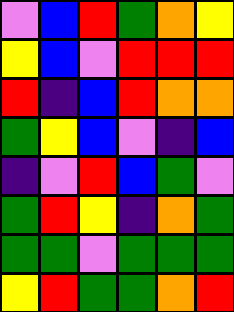[["violet", "blue", "red", "green", "orange", "yellow"], ["yellow", "blue", "violet", "red", "red", "red"], ["red", "indigo", "blue", "red", "orange", "orange"], ["green", "yellow", "blue", "violet", "indigo", "blue"], ["indigo", "violet", "red", "blue", "green", "violet"], ["green", "red", "yellow", "indigo", "orange", "green"], ["green", "green", "violet", "green", "green", "green"], ["yellow", "red", "green", "green", "orange", "red"]]